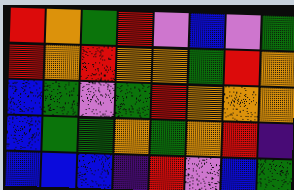[["red", "orange", "green", "red", "violet", "blue", "violet", "green"], ["red", "orange", "red", "orange", "orange", "green", "red", "orange"], ["blue", "green", "violet", "green", "red", "orange", "orange", "orange"], ["blue", "green", "green", "orange", "green", "orange", "red", "indigo"], ["blue", "blue", "blue", "indigo", "red", "violet", "blue", "green"]]